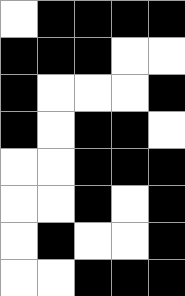[["white", "black", "black", "black", "black"], ["black", "black", "black", "white", "white"], ["black", "white", "white", "white", "black"], ["black", "white", "black", "black", "white"], ["white", "white", "black", "black", "black"], ["white", "white", "black", "white", "black"], ["white", "black", "white", "white", "black"], ["white", "white", "black", "black", "black"]]